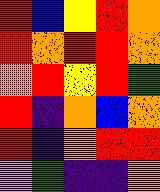[["red", "blue", "yellow", "red", "orange"], ["red", "orange", "red", "red", "orange"], ["orange", "red", "yellow", "red", "green"], ["red", "indigo", "orange", "blue", "orange"], ["red", "indigo", "orange", "red", "red"], ["violet", "green", "indigo", "indigo", "orange"]]